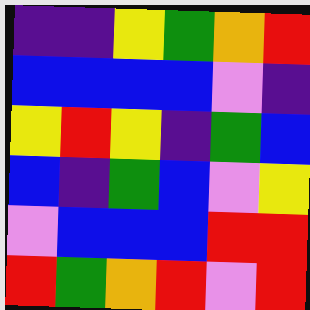[["indigo", "indigo", "yellow", "green", "orange", "red"], ["blue", "blue", "blue", "blue", "violet", "indigo"], ["yellow", "red", "yellow", "indigo", "green", "blue"], ["blue", "indigo", "green", "blue", "violet", "yellow"], ["violet", "blue", "blue", "blue", "red", "red"], ["red", "green", "orange", "red", "violet", "red"]]